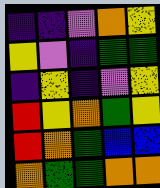[["indigo", "indigo", "violet", "orange", "yellow"], ["yellow", "violet", "indigo", "green", "green"], ["indigo", "yellow", "indigo", "violet", "yellow"], ["red", "yellow", "orange", "green", "yellow"], ["red", "orange", "green", "blue", "blue"], ["orange", "green", "green", "orange", "orange"]]